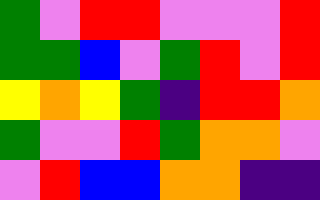[["green", "violet", "red", "red", "violet", "violet", "violet", "red"], ["green", "green", "blue", "violet", "green", "red", "violet", "red"], ["yellow", "orange", "yellow", "green", "indigo", "red", "red", "orange"], ["green", "violet", "violet", "red", "green", "orange", "orange", "violet"], ["violet", "red", "blue", "blue", "orange", "orange", "indigo", "indigo"]]